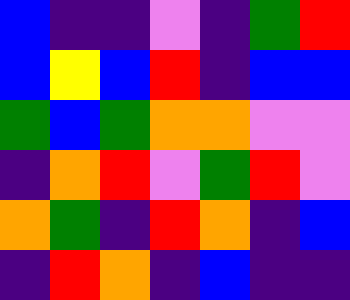[["blue", "indigo", "indigo", "violet", "indigo", "green", "red"], ["blue", "yellow", "blue", "red", "indigo", "blue", "blue"], ["green", "blue", "green", "orange", "orange", "violet", "violet"], ["indigo", "orange", "red", "violet", "green", "red", "violet"], ["orange", "green", "indigo", "red", "orange", "indigo", "blue"], ["indigo", "red", "orange", "indigo", "blue", "indigo", "indigo"]]